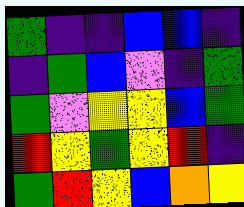[["green", "indigo", "indigo", "blue", "blue", "indigo"], ["indigo", "green", "blue", "violet", "indigo", "green"], ["green", "violet", "yellow", "yellow", "blue", "green"], ["red", "yellow", "green", "yellow", "red", "indigo"], ["green", "red", "yellow", "blue", "orange", "yellow"]]